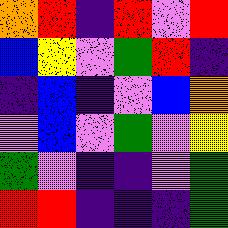[["orange", "red", "indigo", "red", "violet", "red"], ["blue", "yellow", "violet", "green", "red", "indigo"], ["indigo", "blue", "indigo", "violet", "blue", "orange"], ["violet", "blue", "violet", "green", "violet", "yellow"], ["green", "violet", "indigo", "indigo", "violet", "green"], ["red", "red", "indigo", "indigo", "indigo", "green"]]